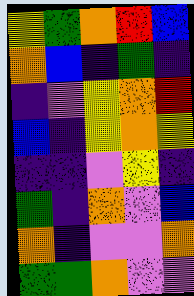[["yellow", "green", "orange", "red", "blue"], ["orange", "blue", "indigo", "green", "indigo"], ["indigo", "violet", "yellow", "orange", "red"], ["blue", "indigo", "yellow", "orange", "yellow"], ["indigo", "indigo", "violet", "yellow", "indigo"], ["green", "indigo", "orange", "violet", "blue"], ["orange", "indigo", "violet", "violet", "orange"], ["green", "green", "orange", "violet", "violet"]]